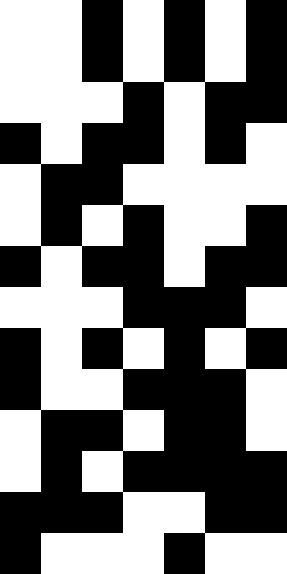[["white", "white", "black", "white", "black", "white", "black"], ["white", "white", "black", "white", "black", "white", "black"], ["white", "white", "white", "black", "white", "black", "black"], ["black", "white", "black", "black", "white", "black", "white"], ["white", "black", "black", "white", "white", "white", "white"], ["white", "black", "white", "black", "white", "white", "black"], ["black", "white", "black", "black", "white", "black", "black"], ["white", "white", "white", "black", "black", "black", "white"], ["black", "white", "black", "white", "black", "white", "black"], ["black", "white", "white", "black", "black", "black", "white"], ["white", "black", "black", "white", "black", "black", "white"], ["white", "black", "white", "black", "black", "black", "black"], ["black", "black", "black", "white", "white", "black", "black"], ["black", "white", "white", "white", "black", "white", "white"]]